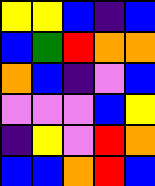[["yellow", "yellow", "blue", "indigo", "blue"], ["blue", "green", "red", "orange", "orange"], ["orange", "blue", "indigo", "violet", "blue"], ["violet", "violet", "violet", "blue", "yellow"], ["indigo", "yellow", "violet", "red", "orange"], ["blue", "blue", "orange", "red", "blue"]]